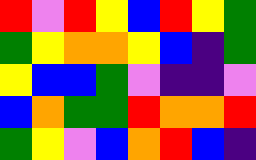[["red", "violet", "red", "yellow", "blue", "red", "yellow", "green"], ["green", "yellow", "orange", "orange", "yellow", "blue", "indigo", "green"], ["yellow", "blue", "blue", "green", "violet", "indigo", "indigo", "violet"], ["blue", "orange", "green", "green", "red", "orange", "orange", "red"], ["green", "yellow", "violet", "blue", "orange", "red", "blue", "indigo"]]